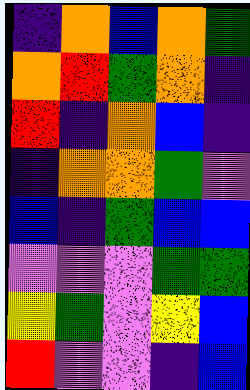[["indigo", "orange", "blue", "orange", "green"], ["orange", "red", "green", "orange", "indigo"], ["red", "indigo", "orange", "blue", "indigo"], ["indigo", "orange", "orange", "green", "violet"], ["blue", "indigo", "green", "blue", "blue"], ["violet", "violet", "violet", "green", "green"], ["yellow", "green", "violet", "yellow", "blue"], ["red", "violet", "violet", "indigo", "blue"]]